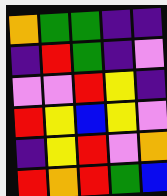[["orange", "green", "green", "indigo", "indigo"], ["indigo", "red", "green", "indigo", "violet"], ["violet", "violet", "red", "yellow", "indigo"], ["red", "yellow", "blue", "yellow", "violet"], ["indigo", "yellow", "red", "violet", "orange"], ["red", "orange", "red", "green", "blue"]]